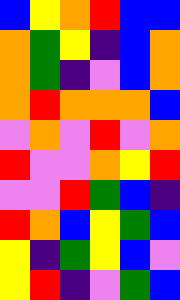[["blue", "yellow", "orange", "red", "blue", "blue"], ["orange", "green", "yellow", "indigo", "blue", "orange"], ["orange", "green", "indigo", "violet", "blue", "orange"], ["orange", "red", "orange", "orange", "orange", "blue"], ["violet", "orange", "violet", "red", "violet", "orange"], ["red", "violet", "violet", "orange", "yellow", "red"], ["violet", "violet", "red", "green", "blue", "indigo"], ["red", "orange", "blue", "yellow", "green", "blue"], ["yellow", "indigo", "green", "yellow", "blue", "violet"], ["yellow", "red", "indigo", "violet", "green", "blue"]]